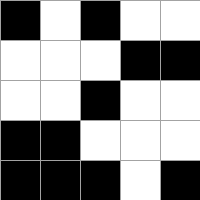[["black", "white", "black", "white", "white"], ["white", "white", "white", "black", "black"], ["white", "white", "black", "white", "white"], ["black", "black", "white", "white", "white"], ["black", "black", "black", "white", "black"]]